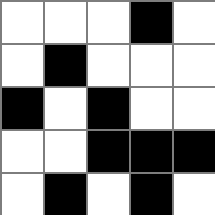[["white", "white", "white", "black", "white"], ["white", "black", "white", "white", "white"], ["black", "white", "black", "white", "white"], ["white", "white", "black", "black", "black"], ["white", "black", "white", "black", "white"]]